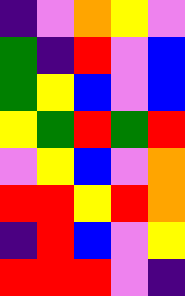[["indigo", "violet", "orange", "yellow", "violet"], ["green", "indigo", "red", "violet", "blue"], ["green", "yellow", "blue", "violet", "blue"], ["yellow", "green", "red", "green", "red"], ["violet", "yellow", "blue", "violet", "orange"], ["red", "red", "yellow", "red", "orange"], ["indigo", "red", "blue", "violet", "yellow"], ["red", "red", "red", "violet", "indigo"]]